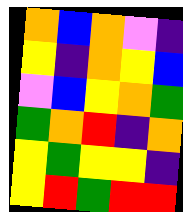[["orange", "blue", "orange", "violet", "indigo"], ["yellow", "indigo", "orange", "yellow", "blue"], ["violet", "blue", "yellow", "orange", "green"], ["green", "orange", "red", "indigo", "orange"], ["yellow", "green", "yellow", "yellow", "indigo"], ["yellow", "red", "green", "red", "red"]]